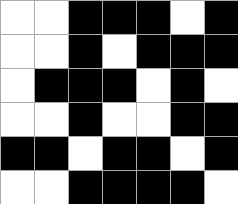[["white", "white", "black", "black", "black", "white", "black"], ["white", "white", "black", "white", "black", "black", "black"], ["white", "black", "black", "black", "white", "black", "white"], ["white", "white", "black", "white", "white", "black", "black"], ["black", "black", "white", "black", "black", "white", "black"], ["white", "white", "black", "black", "black", "black", "white"]]